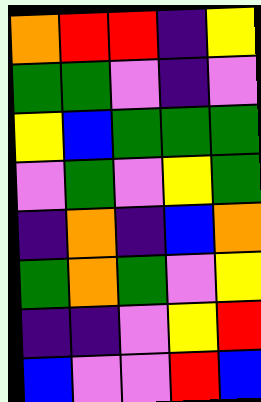[["orange", "red", "red", "indigo", "yellow"], ["green", "green", "violet", "indigo", "violet"], ["yellow", "blue", "green", "green", "green"], ["violet", "green", "violet", "yellow", "green"], ["indigo", "orange", "indigo", "blue", "orange"], ["green", "orange", "green", "violet", "yellow"], ["indigo", "indigo", "violet", "yellow", "red"], ["blue", "violet", "violet", "red", "blue"]]